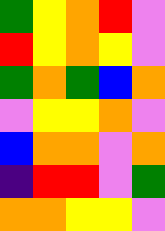[["green", "yellow", "orange", "red", "violet"], ["red", "yellow", "orange", "yellow", "violet"], ["green", "orange", "green", "blue", "orange"], ["violet", "yellow", "yellow", "orange", "violet"], ["blue", "orange", "orange", "violet", "orange"], ["indigo", "red", "red", "violet", "green"], ["orange", "orange", "yellow", "yellow", "violet"]]